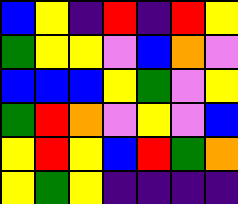[["blue", "yellow", "indigo", "red", "indigo", "red", "yellow"], ["green", "yellow", "yellow", "violet", "blue", "orange", "violet"], ["blue", "blue", "blue", "yellow", "green", "violet", "yellow"], ["green", "red", "orange", "violet", "yellow", "violet", "blue"], ["yellow", "red", "yellow", "blue", "red", "green", "orange"], ["yellow", "green", "yellow", "indigo", "indigo", "indigo", "indigo"]]